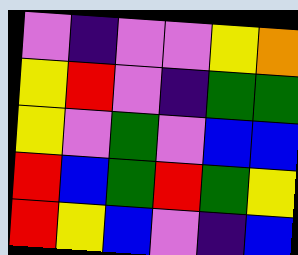[["violet", "indigo", "violet", "violet", "yellow", "orange"], ["yellow", "red", "violet", "indigo", "green", "green"], ["yellow", "violet", "green", "violet", "blue", "blue"], ["red", "blue", "green", "red", "green", "yellow"], ["red", "yellow", "blue", "violet", "indigo", "blue"]]